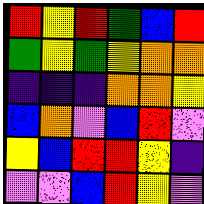[["red", "yellow", "red", "green", "blue", "red"], ["green", "yellow", "green", "yellow", "orange", "orange"], ["indigo", "indigo", "indigo", "orange", "orange", "yellow"], ["blue", "orange", "violet", "blue", "red", "violet"], ["yellow", "blue", "red", "red", "yellow", "indigo"], ["violet", "violet", "blue", "red", "yellow", "violet"]]